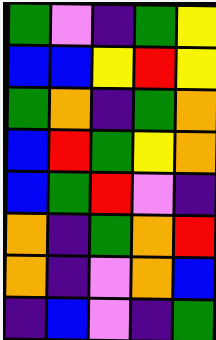[["green", "violet", "indigo", "green", "yellow"], ["blue", "blue", "yellow", "red", "yellow"], ["green", "orange", "indigo", "green", "orange"], ["blue", "red", "green", "yellow", "orange"], ["blue", "green", "red", "violet", "indigo"], ["orange", "indigo", "green", "orange", "red"], ["orange", "indigo", "violet", "orange", "blue"], ["indigo", "blue", "violet", "indigo", "green"]]